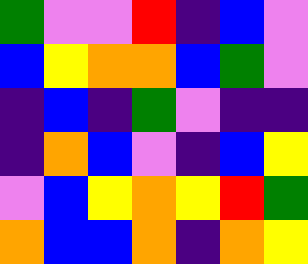[["green", "violet", "violet", "red", "indigo", "blue", "violet"], ["blue", "yellow", "orange", "orange", "blue", "green", "violet"], ["indigo", "blue", "indigo", "green", "violet", "indigo", "indigo"], ["indigo", "orange", "blue", "violet", "indigo", "blue", "yellow"], ["violet", "blue", "yellow", "orange", "yellow", "red", "green"], ["orange", "blue", "blue", "orange", "indigo", "orange", "yellow"]]